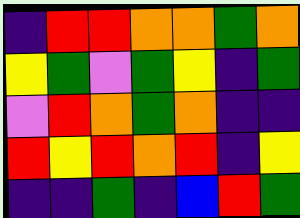[["indigo", "red", "red", "orange", "orange", "green", "orange"], ["yellow", "green", "violet", "green", "yellow", "indigo", "green"], ["violet", "red", "orange", "green", "orange", "indigo", "indigo"], ["red", "yellow", "red", "orange", "red", "indigo", "yellow"], ["indigo", "indigo", "green", "indigo", "blue", "red", "green"]]